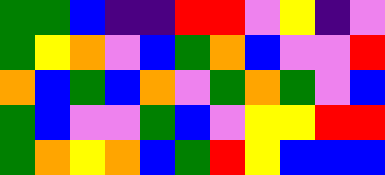[["green", "green", "blue", "indigo", "indigo", "red", "red", "violet", "yellow", "indigo", "violet"], ["green", "yellow", "orange", "violet", "blue", "green", "orange", "blue", "violet", "violet", "red"], ["orange", "blue", "green", "blue", "orange", "violet", "green", "orange", "green", "violet", "blue"], ["green", "blue", "violet", "violet", "green", "blue", "violet", "yellow", "yellow", "red", "red"], ["green", "orange", "yellow", "orange", "blue", "green", "red", "yellow", "blue", "blue", "blue"]]